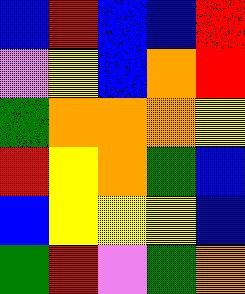[["blue", "red", "blue", "blue", "red"], ["violet", "yellow", "blue", "orange", "red"], ["green", "orange", "orange", "orange", "yellow"], ["red", "yellow", "orange", "green", "blue"], ["blue", "yellow", "yellow", "yellow", "blue"], ["green", "red", "violet", "green", "orange"]]